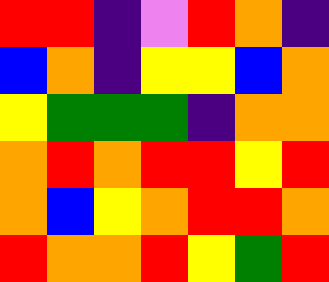[["red", "red", "indigo", "violet", "red", "orange", "indigo"], ["blue", "orange", "indigo", "yellow", "yellow", "blue", "orange"], ["yellow", "green", "green", "green", "indigo", "orange", "orange"], ["orange", "red", "orange", "red", "red", "yellow", "red"], ["orange", "blue", "yellow", "orange", "red", "red", "orange"], ["red", "orange", "orange", "red", "yellow", "green", "red"]]